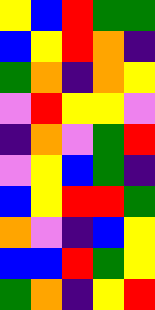[["yellow", "blue", "red", "green", "green"], ["blue", "yellow", "red", "orange", "indigo"], ["green", "orange", "indigo", "orange", "yellow"], ["violet", "red", "yellow", "yellow", "violet"], ["indigo", "orange", "violet", "green", "red"], ["violet", "yellow", "blue", "green", "indigo"], ["blue", "yellow", "red", "red", "green"], ["orange", "violet", "indigo", "blue", "yellow"], ["blue", "blue", "red", "green", "yellow"], ["green", "orange", "indigo", "yellow", "red"]]